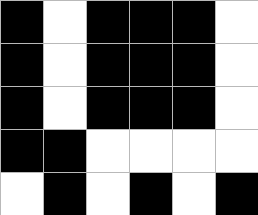[["black", "white", "black", "black", "black", "white"], ["black", "white", "black", "black", "black", "white"], ["black", "white", "black", "black", "black", "white"], ["black", "black", "white", "white", "white", "white"], ["white", "black", "white", "black", "white", "black"]]